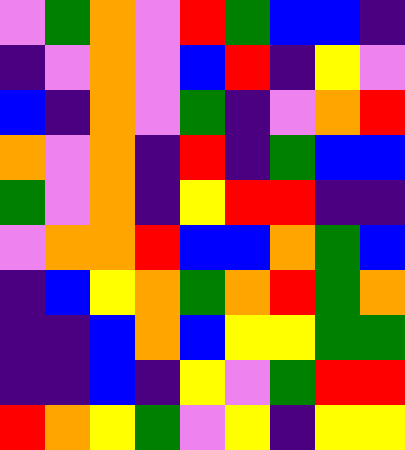[["violet", "green", "orange", "violet", "red", "green", "blue", "blue", "indigo"], ["indigo", "violet", "orange", "violet", "blue", "red", "indigo", "yellow", "violet"], ["blue", "indigo", "orange", "violet", "green", "indigo", "violet", "orange", "red"], ["orange", "violet", "orange", "indigo", "red", "indigo", "green", "blue", "blue"], ["green", "violet", "orange", "indigo", "yellow", "red", "red", "indigo", "indigo"], ["violet", "orange", "orange", "red", "blue", "blue", "orange", "green", "blue"], ["indigo", "blue", "yellow", "orange", "green", "orange", "red", "green", "orange"], ["indigo", "indigo", "blue", "orange", "blue", "yellow", "yellow", "green", "green"], ["indigo", "indigo", "blue", "indigo", "yellow", "violet", "green", "red", "red"], ["red", "orange", "yellow", "green", "violet", "yellow", "indigo", "yellow", "yellow"]]